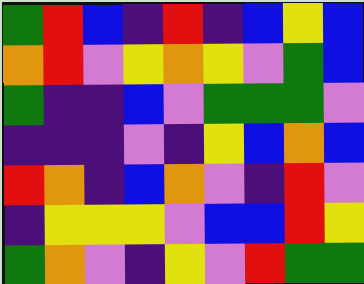[["green", "red", "blue", "indigo", "red", "indigo", "blue", "yellow", "blue"], ["orange", "red", "violet", "yellow", "orange", "yellow", "violet", "green", "blue"], ["green", "indigo", "indigo", "blue", "violet", "green", "green", "green", "violet"], ["indigo", "indigo", "indigo", "violet", "indigo", "yellow", "blue", "orange", "blue"], ["red", "orange", "indigo", "blue", "orange", "violet", "indigo", "red", "violet"], ["indigo", "yellow", "yellow", "yellow", "violet", "blue", "blue", "red", "yellow"], ["green", "orange", "violet", "indigo", "yellow", "violet", "red", "green", "green"]]